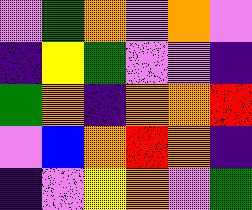[["violet", "green", "orange", "violet", "orange", "violet"], ["indigo", "yellow", "green", "violet", "violet", "indigo"], ["green", "orange", "indigo", "orange", "orange", "red"], ["violet", "blue", "orange", "red", "orange", "indigo"], ["indigo", "violet", "yellow", "orange", "violet", "green"]]